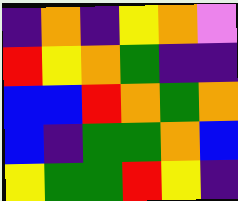[["indigo", "orange", "indigo", "yellow", "orange", "violet"], ["red", "yellow", "orange", "green", "indigo", "indigo"], ["blue", "blue", "red", "orange", "green", "orange"], ["blue", "indigo", "green", "green", "orange", "blue"], ["yellow", "green", "green", "red", "yellow", "indigo"]]